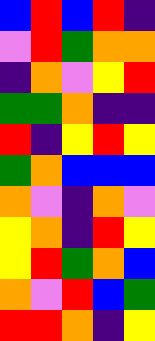[["blue", "red", "blue", "red", "indigo"], ["violet", "red", "green", "orange", "orange"], ["indigo", "orange", "violet", "yellow", "red"], ["green", "green", "orange", "indigo", "indigo"], ["red", "indigo", "yellow", "red", "yellow"], ["green", "orange", "blue", "blue", "blue"], ["orange", "violet", "indigo", "orange", "violet"], ["yellow", "orange", "indigo", "red", "yellow"], ["yellow", "red", "green", "orange", "blue"], ["orange", "violet", "red", "blue", "green"], ["red", "red", "orange", "indigo", "yellow"]]